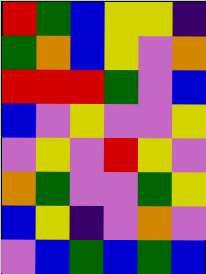[["red", "green", "blue", "yellow", "yellow", "indigo"], ["green", "orange", "blue", "yellow", "violet", "orange"], ["red", "red", "red", "green", "violet", "blue"], ["blue", "violet", "yellow", "violet", "violet", "yellow"], ["violet", "yellow", "violet", "red", "yellow", "violet"], ["orange", "green", "violet", "violet", "green", "yellow"], ["blue", "yellow", "indigo", "violet", "orange", "violet"], ["violet", "blue", "green", "blue", "green", "blue"]]